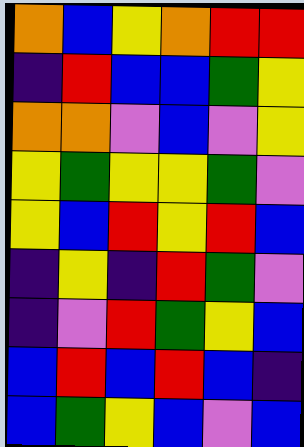[["orange", "blue", "yellow", "orange", "red", "red"], ["indigo", "red", "blue", "blue", "green", "yellow"], ["orange", "orange", "violet", "blue", "violet", "yellow"], ["yellow", "green", "yellow", "yellow", "green", "violet"], ["yellow", "blue", "red", "yellow", "red", "blue"], ["indigo", "yellow", "indigo", "red", "green", "violet"], ["indigo", "violet", "red", "green", "yellow", "blue"], ["blue", "red", "blue", "red", "blue", "indigo"], ["blue", "green", "yellow", "blue", "violet", "blue"]]